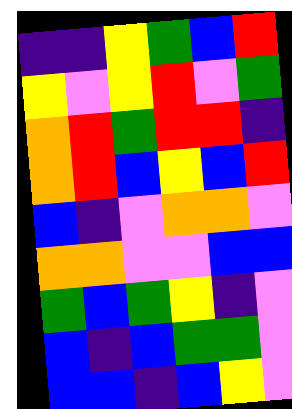[["indigo", "indigo", "yellow", "green", "blue", "red"], ["yellow", "violet", "yellow", "red", "violet", "green"], ["orange", "red", "green", "red", "red", "indigo"], ["orange", "red", "blue", "yellow", "blue", "red"], ["blue", "indigo", "violet", "orange", "orange", "violet"], ["orange", "orange", "violet", "violet", "blue", "blue"], ["green", "blue", "green", "yellow", "indigo", "violet"], ["blue", "indigo", "blue", "green", "green", "violet"], ["blue", "blue", "indigo", "blue", "yellow", "violet"]]